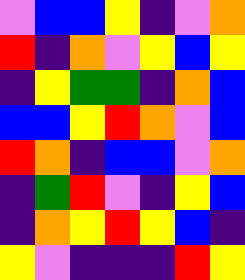[["violet", "blue", "blue", "yellow", "indigo", "violet", "orange"], ["red", "indigo", "orange", "violet", "yellow", "blue", "yellow"], ["indigo", "yellow", "green", "green", "indigo", "orange", "blue"], ["blue", "blue", "yellow", "red", "orange", "violet", "blue"], ["red", "orange", "indigo", "blue", "blue", "violet", "orange"], ["indigo", "green", "red", "violet", "indigo", "yellow", "blue"], ["indigo", "orange", "yellow", "red", "yellow", "blue", "indigo"], ["yellow", "violet", "indigo", "indigo", "indigo", "red", "yellow"]]